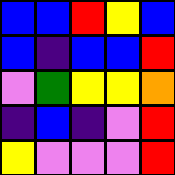[["blue", "blue", "red", "yellow", "blue"], ["blue", "indigo", "blue", "blue", "red"], ["violet", "green", "yellow", "yellow", "orange"], ["indigo", "blue", "indigo", "violet", "red"], ["yellow", "violet", "violet", "violet", "red"]]